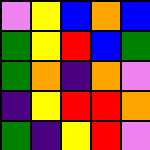[["violet", "yellow", "blue", "orange", "blue"], ["green", "yellow", "red", "blue", "green"], ["green", "orange", "indigo", "orange", "violet"], ["indigo", "yellow", "red", "red", "orange"], ["green", "indigo", "yellow", "red", "violet"]]